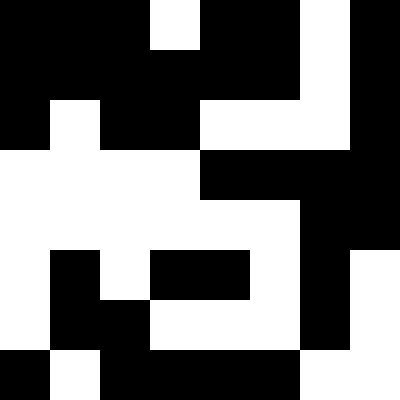[["black", "black", "black", "white", "black", "black", "white", "black"], ["black", "black", "black", "black", "black", "black", "white", "black"], ["black", "white", "black", "black", "white", "white", "white", "black"], ["white", "white", "white", "white", "black", "black", "black", "black"], ["white", "white", "white", "white", "white", "white", "black", "black"], ["white", "black", "white", "black", "black", "white", "black", "white"], ["white", "black", "black", "white", "white", "white", "black", "white"], ["black", "white", "black", "black", "black", "black", "white", "white"]]